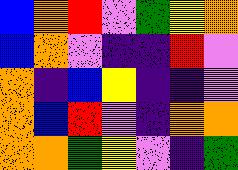[["blue", "orange", "red", "violet", "green", "yellow", "orange"], ["blue", "orange", "violet", "indigo", "indigo", "red", "violet"], ["orange", "indigo", "blue", "yellow", "indigo", "indigo", "violet"], ["orange", "blue", "red", "violet", "indigo", "orange", "orange"], ["orange", "orange", "green", "yellow", "violet", "indigo", "green"]]